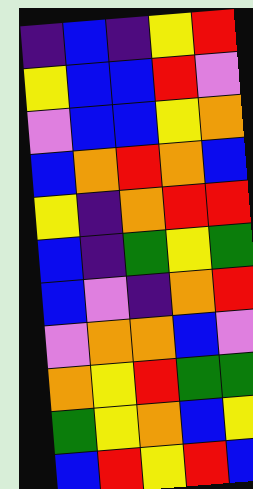[["indigo", "blue", "indigo", "yellow", "red"], ["yellow", "blue", "blue", "red", "violet"], ["violet", "blue", "blue", "yellow", "orange"], ["blue", "orange", "red", "orange", "blue"], ["yellow", "indigo", "orange", "red", "red"], ["blue", "indigo", "green", "yellow", "green"], ["blue", "violet", "indigo", "orange", "red"], ["violet", "orange", "orange", "blue", "violet"], ["orange", "yellow", "red", "green", "green"], ["green", "yellow", "orange", "blue", "yellow"], ["blue", "red", "yellow", "red", "blue"]]